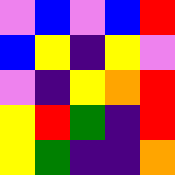[["violet", "blue", "violet", "blue", "red"], ["blue", "yellow", "indigo", "yellow", "violet"], ["violet", "indigo", "yellow", "orange", "red"], ["yellow", "red", "green", "indigo", "red"], ["yellow", "green", "indigo", "indigo", "orange"]]